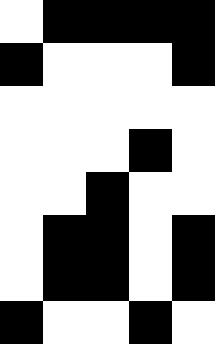[["white", "black", "black", "black", "black"], ["black", "white", "white", "white", "black"], ["white", "white", "white", "white", "white"], ["white", "white", "white", "black", "white"], ["white", "white", "black", "white", "white"], ["white", "black", "black", "white", "black"], ["white", "black", "black", "white", "black"], ["black", "white", "white", "black", "white"]]